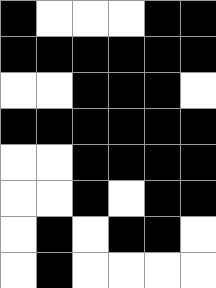[["black", "white", "white", "white", "black", "black"], ["black", "black", "black", "black", "black", "black"], ["white", "white", "black", "black", "black", "white"], ["black", "black", "black", "black", "black", "black"], ["white", "white", "black", "black", "black", "black"], ["white", "white", "black", "white", "black", "black"], ["white", "black", "white", "black", "black", "white"], ["white", "black", "white", "white", "white", "white"]]